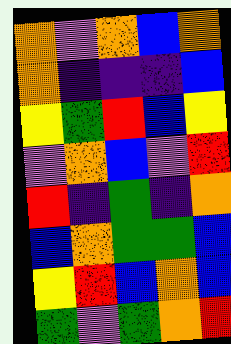[["orange", "violet", "orange", "blue", "orange"], ["orange", "indigo", "indigo", "indigo", "blue"], ["yellow", "green", "red", "blue", "yellow"], ["violet", "orange", "blue", "violet", "red"], ["red", "indigo", "green", "indigo", "orange"], ["blue", "orange", "green", "green", "blue"], ["yellow", "red", "blue", "orange", "blue"], ["green", "violet", "green", "orange", "red"]]